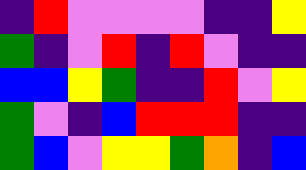[["indigo", "red", "violet", "violet", "violet", "violet", "indigo", "indigo", "yellow"], ["green", "indigo", "violet", "red", "indigo", "red", "violet", "indigo", "indigo"], ["blue", "blue", "yellow", "green", "indigo", "indigo", "red", "violet", "yellow"], ["green", "violet", "indigo", "blue", "red", "red", "red", "indigo", "indigo"], ["green", "blue", "violet", "yellow", "yellow", "green", "orange", "indigo", "blue"]]